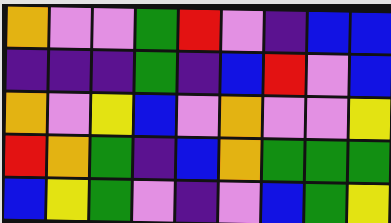[["orange", "violet", "violet", "green", "red", "violet", "indigo", "blue", "blue"], ["indigo", "indigo", "indigo", "green", "indigo", "blue", "red", "violet", "blue"], ["orange", "violet", "yellow", "blue", "violet", "orange", "violet", "violet", "yellow"], ["red", "orange", "green", "indigo", "blue", "orange", "green", "green", "green"], ["blue", "yellow", "green", "violet", "indigo", "violet", "blue", "green", "yellow"]]